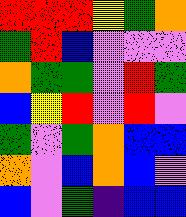[["red", "red", "red", "yellow", "green", "orange"], ["green", "red", "blue", "violet", "violet", "violet"], ["orange", "green", "green", "violet", "red", "green"], ["blue", "yellow", "red", "violet", "red", "violet"], ["green", "violet", "green", "orange", "blue", "blue"], ["orange", "violet", "blue", "orange", "blue", "violet"], ["blue", "violet", "green", "indigo", "blue", "blue"]]